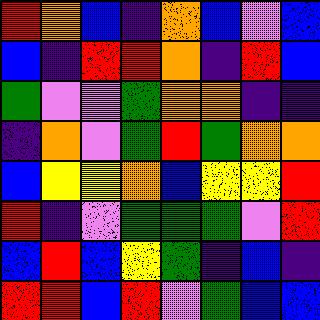[["red", "orange", "blue", "indigo", "orange", "blue", "violet", "blue"], ["blue", "indigo", "red", "red", "orange", "indigo", "red", "blue"], ["green", "violet", "violet", "green", "orange", "orange", "indigo", "indigo"], ["indigo", "orange", "violet", "green", "red", "green", "orange", "orange"], ["blue", "yellow", "yellow", "orange", "blue", "yellow", "yellow", "red"], ["red", "indigo", "violet", "green", "green", "green", "violet", "red"], ["blue", "red", "blue", "yellow", "green", "indigo", "blue", "indigo"], ["red", "red", "blue", "red", "violet", "green", "blue", "blue"]]